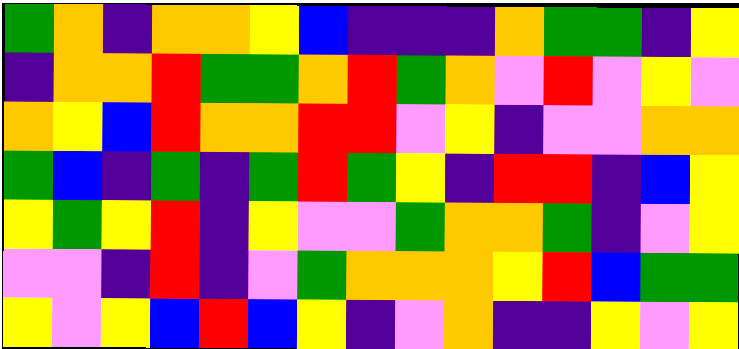[["green", "orange", "indigo", "orange", "orange", "yellow", "blue", "indigo", "indigo", "indigo", "orange", "green", "green", "indigo", "yellow"], ["indigo", "orange", "orange", "red", "green", "green", "orange", "red", "green", "orange", "violet", "red", "violet", "yellow", "violet"], ["orange", "yellow", "blue", "red", "orange", "orange", "red", "red", "violet", "yellow", "indigo", "violet", "violet", "orange", "orange"], ["green", "blue", "indigo", "green", "indigo", "green", "red", "green", "yellow", "indigo", "red", "red", "indigo", "blue", "yellow"], ["yellow", "green", "yellow", "red", "indigo", "yellow", "violet", "violet", "green", "orange", "orange", "green", "indigo", "violet", "yellow"], ["violet", "violet", "indigo", "red", "indigo", "violet", "green", "orange", "orange", "orange", "yellow", "red", "blue", "green", "green"], ["yellow", "violet", "yellow", "blue", "red", "blue", "yellow", "indigo", "violet", "orange", "indigo", "indigo", "yellow", "violet", "yellow"]]